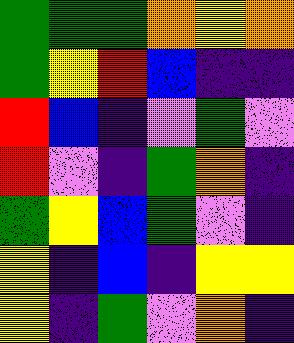[["green", "green", "green", "orange", "yellow", "orange"], ["green", "yellow", "red", "blue", "indigo", "indigo"], ["red", "blue", "indigo", "violet", "green", "violet"], ["red", "violet", "indigo", "green", "orange", "indigo"], ["green", "yellow", "blue", "green", "violet", "indigo"], ["yellow", "indigo", "blue", "indigo", "yellow", "yellow"], ["yellow", "indigo", "green", "violet", "orange", "indigo"]]